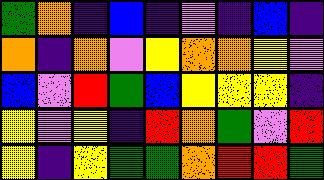[["green", "orange", "indigo", "blue", "indigo", "violet", "indigo", "blue", "indigo"], ["orange", "indigo", "orange", "violet", "yellow", "orange", "orange", "yellow", "violet"], ["blue", "violet", "red", "green", "blue", "yellow", "yellow", "yellow", "indigo"], ["yellow", "violet", "yellow", "indigo", "red", "orange", "green", "violet", "red"], ["yellow", "indigo", "yellow", "green", "green", "orange", "red", "red", "green"]]